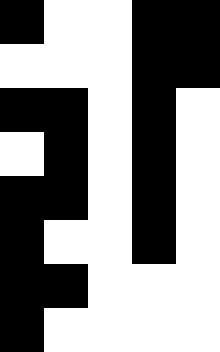[["black", "white", "white", "black", "black"], ["white", "white", "white", "black", "black"], ["black", "black", "white", "black", "white"], ["white", "black", "white", "black", "white"], ["black", "black", "white", "black", "white"], ["black", "white", "white", "black", "white"], ["black", "black", "white", "white", "white"], ["black", "white", "white", "white", "white"]]